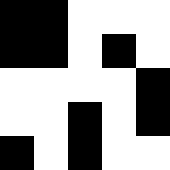[["black", "black", "white", "white", "white"], ["black", "black", "white", "black", "white"], ["white", "white", "white", "white", "black"], ["white", "white", "black", "white", "black"], ["black", "white", "black", "white", "white"]]